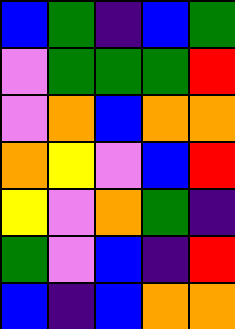[["blue", "green", "indigo", "blue", "green"], ["violet", "green", "green", "green", "red"], ["violet", "orange", "blue", "orange", "orange"], ["orange", "yellow", "violet", "blue", "red"], ["yellow", "violet", "orange", "green", "indigo"], ["green", "violet", "blue", "indigo", "red"], ["blue", "indigo", "blue", "orange", "orange"]]